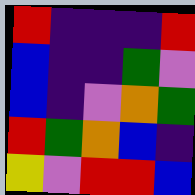[["red", "indigo", "indigo", "indigo", "red"], ["blue", "indigo", "indigo", "green", "violet"], ["blue", "indigo", "violet", "orange", "green"], ["red", "green", "orange", "blue", "indigo"], ["yellow", "violet", "red", "red", "blue"]]